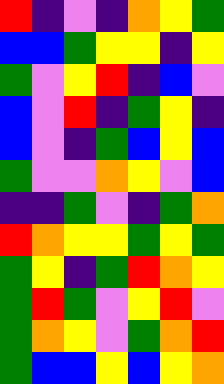[["red", "indigo", "violet", "indigo", "orange", "yellow", "green"], ["blue", "blue", "green", "yellow", "yellow", "indigo", "yellow"], ["green", "violet", "yellow", "red", "indigo", "blue", "violet"], ["blue", "violet", "red", "indigo", "green", "yellow", "indigo"], ["blue", "violet", "indigo", "green", "blue", "yellow", "blue"], ["green", "violet", "violet", "orange", "yellow", "violet", "blue"], ["indigo", "indigo", "green", "violet", "indigo", "green", "orange"], ["red", "orange", "yellow", "yellow", "green", "yellow", "green"], ["green", "yellow", "indigo", "green", "red", "orange", "yellow"], ["green", "red", "green", "violet", "yellow", "red", "violet"], ["green", "orange", "yellow", "violet", "green", "orange", "red"], ["green", "blue", "blue", "yellow", "blue", "yellow", "orange"]]